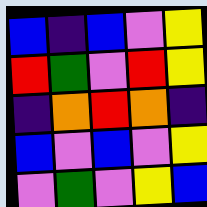[["blue", "indigo", "blue", "violet", "yellow"], ["red", "green", "violet", "red", "yellow"], ["indigo", "orange", "red", "orange", "indigo"], ["blue", "violet", "blue", "violet", "yellow"], ["violet", "green", "violet", "yellow", "blue"]]